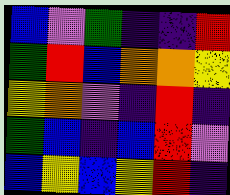[["blue", "violet", "green", "indigo", "indigo", "red"], ["green", "red", "blue", "orange", "orange", "yellow"], ["yellow", "orange", "violet", "indigo", "red", "indigo"], ["green", "blue", "indigo", "blue", "red", "violet"], ["blue", "yellow", "blue", "yellow", "red", "indigo"]]